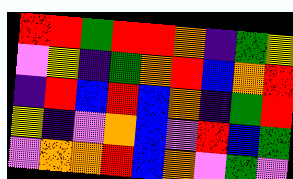[["red", "red", "green", "red", "red", "orange", "indigo", "green", "yellow"], ["violet", "yellow", "indigo", "green", "orange", "red", "blue", "orange", "red"], ["indigo", "red", "blue", "red", "blue", "orange", "indigo", "green", "red"], ["yellow", "indigo", "violet", "orange", "blue", "violet", "red", "blue", "green"], ["violet", "orange", "orange", "red", "blue", "orange", "violet", "green", "violet"]]